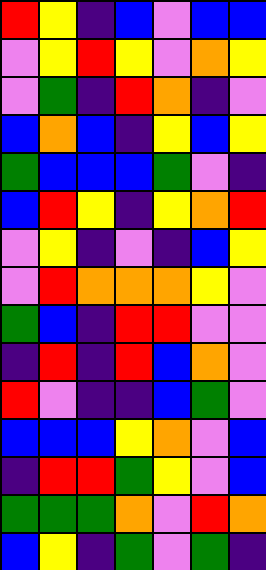[["red", "yellow", "indigo", "blue", "violet", "blue", "blue"], ["violet", "yellow", "red", "yellow", "violet", "orange", "yellow"], ["violet", "green", "indigo", "red", "orange", "indigo", "violet"], ["blue", "orange", "blue", "indigo", "yellow", "blue", "yellow"], ["green", "blue", "blue", "blue", "green", "violet", "indigo"], ["blue", "red", "yellow", "indigo", "yellow", "orange", "red"], ["violet", "yellow", "indigo", "violet", "indigo", "blue", "yellow"], ["violet", "red", "orange", "orange", "orange", "yellow", "violet"], ["green", "blue", "indigo", "red", "red", "violet", "violet"], ["indigo", "red", "indigo", "red", "blue", "orange", "violet"], ["red", "violet", "indigo", "indigo", "blue", "green", "violet"], ["blue", "blue", "blue", "yellow", "orange", "violet", "blue"], ["indigo", "red", "red", "green", "yellow", "violet", "blue"], ["green", "green", "green", "orange", "violet", "red", "orange"], ["blue", "yellow", "indigo", "green", "violet", "green", "indigo"]]